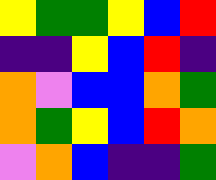[["yellow", "green", "green", "yellow", "blue", "red"], ["indigo", "indigo", "yellow", "blue", "red", "indigo"], ["orange", "violet", "blue", "blue", "orange", "green"], ["orange", "green", "yellow", "blue", "red", "orange"], ["violet", "orange", "blue", "indigo", "indigo", "green"]]